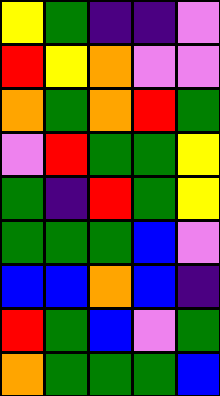[["yellow", "green", "indigo", "indigo", "violet"], ["red", "yellow", "orange", "violet", "violet"], ["orange", "green", "orange", "red", "green"], ["violet", "red", "green", "green", "yellow"], ["green", "indigo", "red", "green", "yellow"], ["green", "green", "green", "blue", "violet"], ["blue", "blue", "orange", "blue", "indigo"], ["red", "green", "blue", "violet", "green"], ["orange", "green", "green", "green", "blue"]]